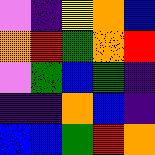[["violet", "indigo", "yellow", "orange", "blue"], ["orange", "red", "green", "orange", "red"], ["violet", "green", "blue", "green", "indigo"], ["indigo", "indigo", "orange", "blue", "indigo"], ["blue", "blue", "green", "red", "orange"]]